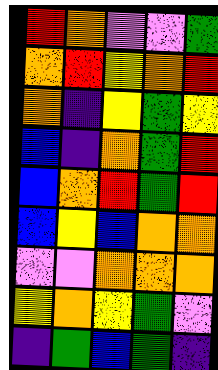[["red", "orange", "violet", "violet", "green"], ["orange", "red", "yellow", "orange", "red"], ["orange", "indigo", "yellow", "green", "yellow"], ["blue", "indigo", "orange", "green", "red"], ["blue", "orange", "red", "green", "red"], ["blue", "yellow", "blue", "orange", "orange"], ["violet", "violet", "orange", "orange", "orange"], ["yellow", "orange", "yellow", "green", "violet"], ["indigo", "green", "blue", "green", "indigo"]]